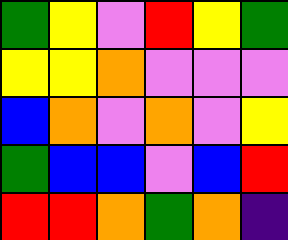[["green", "yellow", "violet", "red", "yellow", "green"], ["yellow", "yellow", "orange", "violet", "violet", "violet"], ["blue", "orange", "violet", "orange", "violet", "yellow"], ["green", "blue", "blue", "violet", "blue", "red"], ["red", "red", "orange", "green", "orange", "indigo"]]